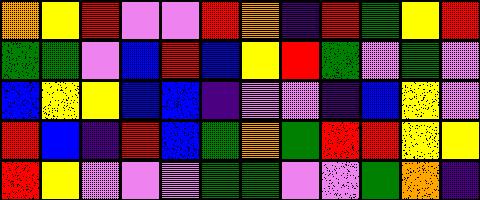[["orange", "yellow", "red", "violet", "violet", "red", "orange", "indigo", "red", "green", "yellow", "red"], ["green", "green", "violet", "blue", "red", "blue", "yellow", "red", "green", "violet", "green", "violet"], ["blue", "yellow", "yellow", "blue", "blue", "indigo", "violet", "violet", "indigo", "blue", "yellow", "violet"], ["red", "blue", "indigo", "red", "blue", "green", "orange", "green", "red", "red", "yellow", "yellow"], ["red", "yellow", "violet", "violet", "violet", "green", "green", "violet", "violet", "green", "orange", "indigo"]]